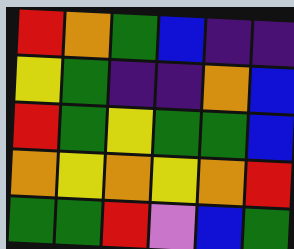[["red", "orange", "green", "blue", "indigo", "indigo"], ["yellow", "green", "indigo", "indigo", "orange", "blue"], ["red", "green", "yellow", "green", "green", "blue"], ["orange", "yellow", "orange", "yellow", "orange", "red"], ["green", "green", "red", "violet", "blue", "green"]]